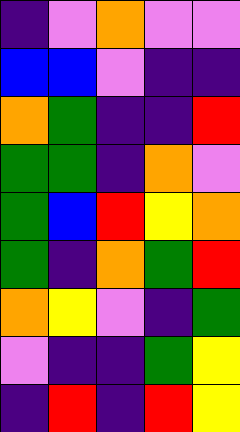[["indigo", "violet", "orange", "violet", "violet"], ["blue", "blue", "violet", "indigo", "indigo"], ["orange", "green", "indigo", "indigo", "red"], ["green", "green", "indigo", "orange", "violet"], ["green", "blue", "red", "yellow", "orange"], ["green", "indigo", "orange", "green", "red"], ["orange", "yellow", "violet", "indigo", "green"], ["violet", "indigo", "indigo", "green", "yellow"], ["indigo", "red", "indigo", "red", "yellow"]]